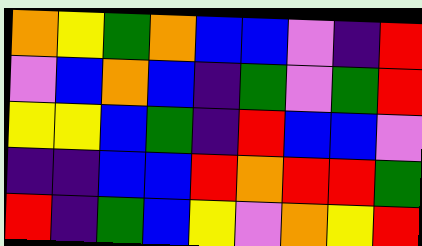[["orange", "yellow", "green", "orange", "blue", "blue", "violet", "indigo", "red"], ["violet", "blue", "orange", "blue", "indigo", "green", "violet", "green", "red"], ["yellow", "yellow", "blue", "green", "indigo", "red", "blue", "blue", "violet"], ["indigo", "indigo", "blue", "blue", "red", "orange", "red", "red", "green"], ["red", "indigo", "green", "blue", "yellow", "violet", "orange", "yellow", "red"]]